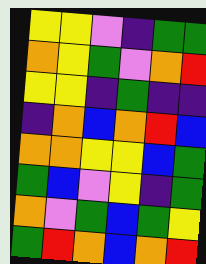[["yellow", "yellow", "violet", "indigo", "green", "green"], ["orange", "yellow", "green", "violet", "orange", "red"], ["yellow", "yellow", "indigo", "green", "indigo", "indigo"], ["indigo", "orange", "blue", "orange", "red", "blue"], ["orange", "orange", "yellow", "yellow", "blue", "green"], ["green", "blue", "violet", "yellow", "indigo", "green"], ["orange", "violet", "green", "blue", "green", "yellow"], ["green", "red", "orange", "blue", "orange", "red"]]